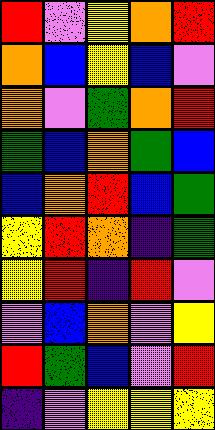[["red", "violet", "yellow", "orange", "red"], ["orange", "blue", "yellow", "blue", "violet"], ["orange", "violet", "green", "orange", "red"], ["green", "blue", "orange", "green", "blue"], ["blue", "orange", "red", "blue", "green"], ["yellow", "red", "orange", "indigo", "green"], ["yellow", "red", "indigo", "red", "violet"], ["violet", "blue", "orange", "violet", "yellow"], ["red", "green", "blue", "violet", "red"], ["indigo", "violet", "yellow", "yellow", "yellow"]]